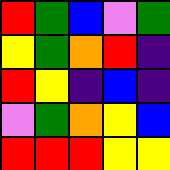[["red", "green", "blue", "violet", "green"], ["yellow", "green", "orange", "red", "indigo"], ["red", "yellow", "indigo", "blue", "indigo"], ["violet", "green", "orange", "yellow", "blue"], ["red", "red", "red", "yellow", "yellow"]]